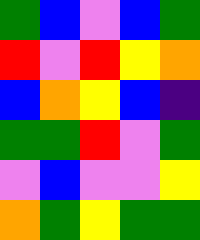[["green", "blue", "violet", "blue", "green"], ["red", "violet", "red", "yellow", "orange"], ["blue", "orange", "yellow", "blue", "indigo"], ["green", "green", "red", "violet", "green"], ["violet", "blue", "violet", "violet", "yellow"], ["orange", "green", "yellow", "green", "green"]]